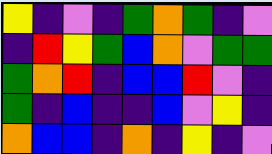[["yellow", "indigo", "violet", "indigo", "green", "orange", "green", "indigo", "violet"], ["indigo", "red", "yellow", "green", "blue", "orange", "violet", "green", "green"], ["green", "orange", "red", "indigo", "blue", "blue", "red", "violet", "indigo"], ["green", "indigo", "blue", "indigo", "indigo", "blue", "violet", "yellow", "indigo"], ["orange", "blue", "blue", "indigo", "orange", "indigo", "yellow", "indigo", "violet"]]